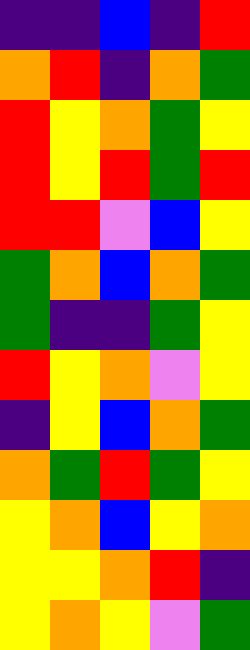[["indigo", "indigo", "blue", "indigo", "red"], ["orange", "red", "indigo", "orange", "green"], ["red", "yellow", "orange", "green", "yellow"], ["red", "yellow", "red", "green", "red"], ["red", "red", "violet", "blue", "yellow"], ["green", "orange", "blue", "orange", "green"], ["green", "indigo", "indigo", "green", "yellow"], ["red", "yellow", "orange", "violet", "yellow"], ["indigo", "yellow", "blue", "orange", "green"], ["orange", "green", "red", "green", "yellow"], ["yellow", "orange", "blue", "yellow", "orange"], ["yellow", "yellow", "orange", "red", "indigo"], ["yellow", "orange", "yellow", "violet", "green"]]